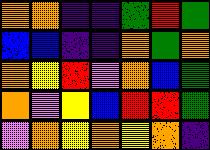[["orange", "orange", "indigo", "indigo", "green", "red", "green"], ["blue", "blue", "indigo", "indigo", "orange", "green", "orange"], ["orange", "yellow", "red", "violet", "orange", "blue", "green"], ["orange", "violet", "yellow", "blue", "red", "red", "green"], ["violet", "orange", "yellow", "orange", "yellow", "orange", "indigo"]]